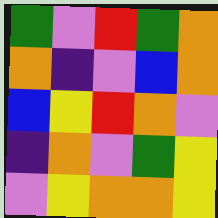[["green", "violet", "red", "green", "orange"], ["orange", "indigo", "violet", "blue", "orange"], ["blue", "yellow", "red", "orange", "violet"], ["indigo", "orange", "violet", "green", "yellow"], ["violet", "yellow", "orange", "orange", "yellow"]]